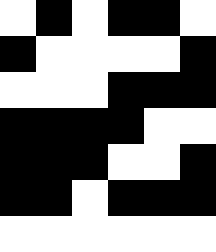[["white", "black", "white", "black", "black", "white"], ["black", "white", "white", "white", "white", "black"], ["white", "white", "white", "black", "black", "black"], ["black", "black", "black", "black", "white", "white"], ["black", "black", "black", "white", "white", "black"], ["black", "black", "white", "black", "black", "black"], ["white", "white", "white", "white", "white", "white"]]